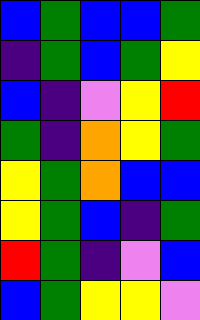[["blue", "green", "blue", "blue", "green"], ["indigo", "green", "blue", "green", "yellow"], ["blue", "indigo", "violet", "yellow", "red"], ["green", "indigo", "orange", "yellow", "green"], ["yellow", "green", "orange", "blue", "blue"], ["yellow", "green", "blue", "indigo", "green"], ["red", "green", "indigo", "violet", "blue"], ["blue", "green", "yellow", "yellow", "violet"]]